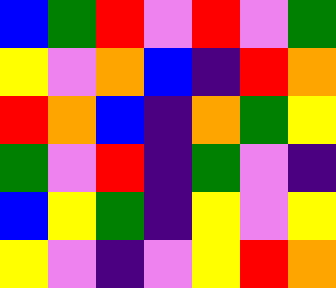[["blue", "green", "red", "violet", "red", "violet", "green"], ["yellow", "violet", "orange", "blue", "indigo", "red", "orange"], ["red", "orange", "blue", "indigo", "orange", "green", "yellow"], ["green", "violet", "red", "indigo", "green", "violet", "indigo"], ["blue", "yellow", "green", "indigo", "yellow", "violet", "yellow"], ["yellow", "violet", "indigo", "violet", "yellow", "red", "orange"]]